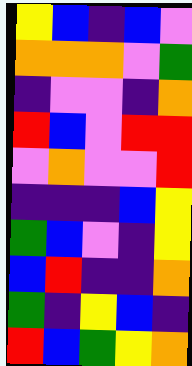[["yellow", "blue", "indigo", "blue", "violet"], ["orange", "orange", "orange", "violet", "green"], ["indigo", "violet", "violet", "indigo", "orange"], ["red", "blue", "violet", "red", "red"], ["violet", "orange", "violet", "violet", "red"], ["indigo", "indigo", "indigo", "blue", "yellow"], ["green", "blue", "violet", "indigo", "yellow"], ["blue", "red", "indigo", "indigo", "orange"], ["green", "indigo", "yellow", "blue", "indigo"], ["red", "blue", "green", "yellow", "orange"]]